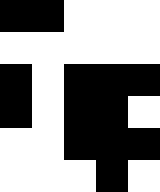[["black", "black", "white", "white", "white"], ["white", "white", "white", "white", "white"], ["black", "white", "black", "black", "black"], ["black", "white", "black", "black", "white"], ["white", "white", "black", "black", "black"], ["white", "white", "white", "black", "white"]]